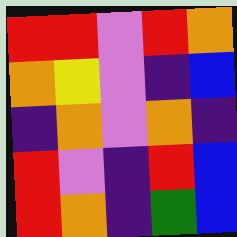[["red", "red", "violet", "red", "orange"], ["orange", "yellow", "violet", "indigo", "blue"], ["indigo", "orange", "violet", "orange", "indigo"], ["red", "violet", "indigo", "red", "blue"], ["red", "orange", "indigo", "green", "blue"]]